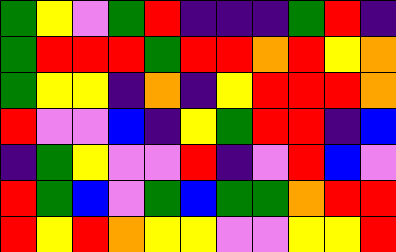[["green", "yellow", "violet", "green", "red", "indigo", "indigo", "indigo", "green", "red", "indigo"], ["green", "red", "red", "red", "green", "red", "red", "orange", "red", "yellow", "orange"], ["green", "yellow", "yellow", "indigo", "orange", "indigo", "yellow", "red", "red", "red", "orange"], ["red", "violet", "violet", "blue", "indigo", "yellow", "green", "red", "red", "indigo", "blue"], ["indigo", "green", "yellow", "violet", "violet", "red", "indigo", "violet", "red", "blue", "violet"], ["red", "green", "blue", "violet", "green", "blue", "green", "green", "orange", "red", "red"], ["red", "yellow", "red", "orange", "yellow", "yellow", "violet", "violet", "yellow", "yellow", "red"]]